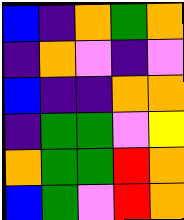[["blue", "indigo", "orange", "green", "orange"], ["indigo", "orange", "violet", "indigo", "violet"], ["blue", "indigo", "indigo", "orange", "orange"], ["indigo", "green", "green", "violet", "yellow"], ["orange", "green", "green", "red", "orange"], ["blue", "green", "violet", "red", "orange"]]